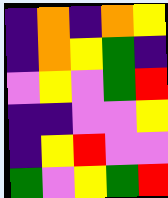[["indigo", "orange", "indigo", "orange", "yellow"], ["indigo", "orange", "yellow", "green", "indigo"], ["violet", "yellow", "violet", "green", "red"], ["indigo", "indigo", "violet", "violet", "yellow"], ["indigo", "yellow", "red", "violet", "violet"], ["green", "violet", "yellow", "green", "red"]]